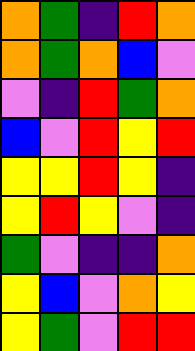[["orange", "green", "indigo", "red", "orange"], ["orange", "green", "orange", "blue", "violet"], ["violet", "indigo", "red", "green", "orange"], ["blue", "violet", "red", "yellow", "red"], ["yellow", "yellow", "red", "yellow", "indigo"], ["yellow", "red", "yellow", "violet", "indigo"], ["green", "violet", "indigo", "indigo", "orange"], ["yellow", "blue", "violet", "orange", "yellow"], ["yellow", "green", "violet", "red", "red"]]